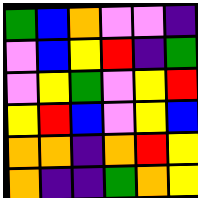[["green", "blue", "orange", "violet", "violet", "indigo"], ["violet", "blue", "yellow", "red", "indigo", "green"], ["violet", "yellow", "green", "violet", "yellow", "red"], ["yellow", "red", "blue", "violet", "yellow", "blue"], ["orange", "orange", "indigo", "orange", "red", "yellow"], ["orange", "indigo", "indigo", "green", "orange", "yellow"]]